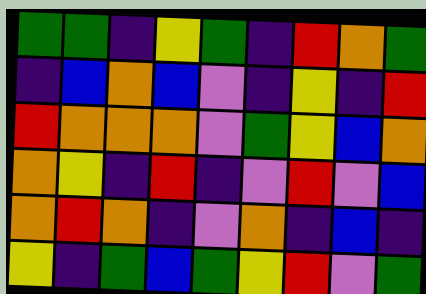[["green", "green", "indigo", "yellow", "green", "indigo", "red", "orange", "green"], ["indigo", "blue", "orange", "blue", "violet", "indigo", "yellow", "indigo", "red"], ["red", "orange", "orange", "orange", "violet", "green", "yellow", "blue", "orange"], ["orange", "yellow", "indigo", "red", "indigo", "violet", "red", "violet", "blue"], ["orange", "red", "orange", "indigo", "violet", "orange", "indigo", "blue", "indigo"], ["yellow", "indigo", "green", "blue", "green", "yellow", "red", "violet", "green"]]